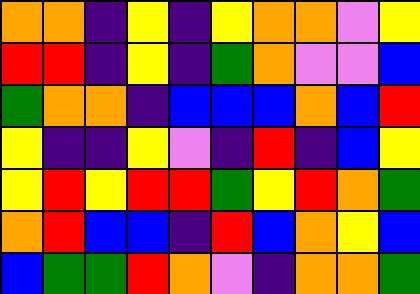[["orange", "orange", "indigo", "yellow", "indigo", "yellow", "orange", "orange", "violet", "yellow"], ["red", "red", "indigo", "yellow", "indigo", "green", "orange", "violet", "violet", "blue"], ["green", "orange", "orange", "indigo", "blue", "blue", "blue", "orange", "blue", "red"], ["yellow", "indigo", "indigo", "yellow", "violet", "indigo", "red", "indigo", "blue", "yellow"], ["yellow", "red", "yellow", "red", "red", "green", "yellow", "red", "orange", "green"], ["orange", "red", "blue", "blue", "indigo", "red", "blue", "orange", "yellow", "blue"], ["blue", "green", "green", "red", "orange", "violet", "indigo", "orange", "orange", "green"]]